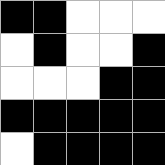[["black", "black", "white", "white", "white"], ["white", "black", "white", "white", "black"], ["white", "white", "white", "black", "black"], ["black", "black", "black", "black", "black"], ["white", "black", "black", "black", "black"]]